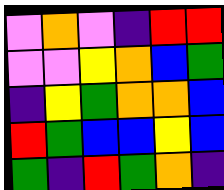[["violet", "orange", "violet", "indigo", "red", "red"], ["violet", "violet", "yellow", "orange", "blue", "green"], ["indigo", "yellow", "green", "orange", "orange", "blue"], ["red", "green", "blue", "blue", "yellow", "blue"], ["green", "indigo", "red", "green", "orange", "indigo"]]